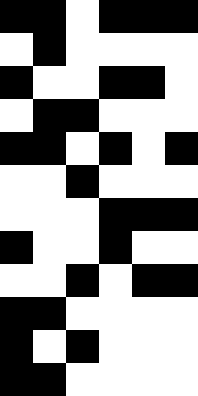[["black", "black", "white", "black", "black", "black"], ["white", "black", "white", "white", "white", "white"], ["black", "white", "white", "black", "black", "white"], ["white", "black", "black", "white", "white", "white"], ["black", "black", "white", "black", "white", "black"], ["white", "white", "black", "white", "white", "white"], ["white", "white", "white", "black", "black", "black"], ["black", "white", "white", "black", "white", "white"], ["white", "white", "black", "white", "black", "black"], ["black", "black", "white", "white", "white", "white"], ["black", "white", "black", "white", "white", "white"], ["black", "black", "white", "white", "white", "white"]]